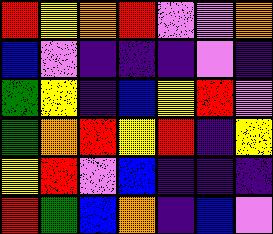[["red", "yellow", "orange", "red", "violet", "violet", "orange"], ["blue", "violet", "indigo", "indigo", "indigo", "violet", "indigo"], ["green", "yellow", "indigo", "blue", "yellow", "red", "violet"], ["green", "orange", "red", "yellow", "red", "indigo", "yellow"], ["yellow", "red", "violet", "blue", "indigo", "indigo", "indigo"], ["red", "green", "blue", "orange", "indigo", "blue", "violet"]]